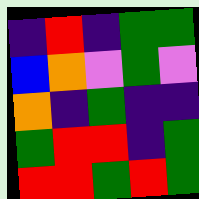[["indigo", "red", "indigo", "green", "green"], ["blue", "orange", "violet", "green", "violet"], ["orange", "indigo", "green", "indigo", "indigo"], ["green", "red", "red", "indigo", "green"], ["red", "red", "green", "red", "green"]]